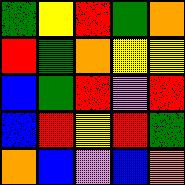[["green", "yellow", "red", "green", "orange"], ["red", "green", "orange", "yellow", "yellow"], ["blue", "green", "red", "violet", "red"], ["blue", "red", "yellow", "red", "green"], ["orange", "blue", "violet", "blue", "orange"]]